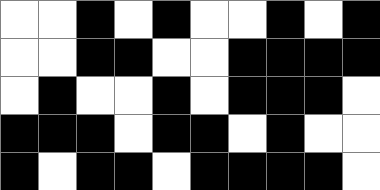[["white", "white", "black", "white", "black", "white", "white", "black", "white", "black"], ["white", "white", "black", "black", "white", "white", "black", "black", "black", "black"], ["white", "black", "white", "white", "black", "white", "black", "black", "black", "white"], ["black", "black", "black", "white", "black", "black", "white", "black", "white", "white"], ["black", "white", "black", "black", "white", "black", "black", "black", "black", "white"]]